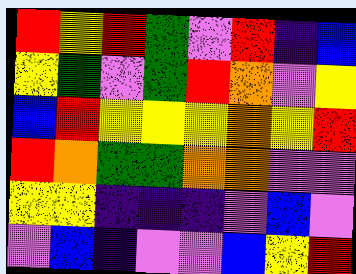[["red", "yellow", "red", "green", "violet", "red", "indigo", "blue"], ["yellow", "green", "violet", "green", "red", "orange", "violet", "yellow"], ["blue", "red", "yellow", "yellow", "yellow", "orange", "yellow", "red"], ["red", "orange", "green", "green", "orange", "orange", "violet", "violet"], ["yellow", "yellow", "indigo", "indigo", "indigo", "violet", "blue", "violet"], ["violet", "blue", "indigo", "violet", "violet", "blue", "yellow", "red"]]